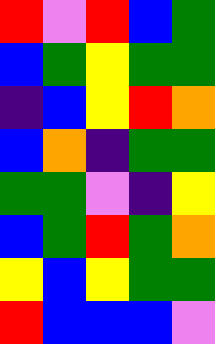[["red", "violet", "red", "blue", "green"], ["blue", "green", "yellow", "green", "green"], ["indigo", "blue", "yellow", "red", "orange"], ["blue", "orange", "indigo", "green", "green"], ["green", "green", "violet", "indigo", "yellow"], ["blue", "green", "red", "green", "orange"], ["yellow", "blue", "yellow", "green", "green"], ["red", "blue", "blue", "blue", "violet"]]